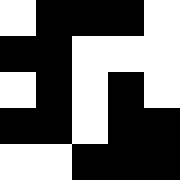[["white", "black", "black", "black", "white"], ["black", "black", "white", "white", "white"], ["white", "black", "white", "black", "white"], ["black", "black", "white", "black", "black"], ["white", "white", "black", "black", "black"]]